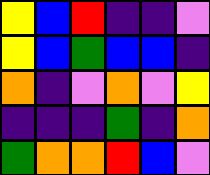[["yellow", "blue", "red", "indigo", "indigo", "violet"], ["yellow", "blue", "green", "blue", "blue", "indigo"], ["orange", "indigo", "violet", "orange", "violet", "yellow"], ["indigo", "indigo", "indigo", "green", "indigo", "orange"], ["green", "orange", "orange", "red", "blue", "violet"]]